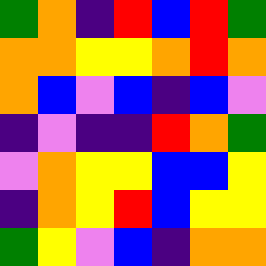[["green", "orange", "indigo", "red", "blue", "red", "green"], ["orange", "orange", "yellow", "yellow", "orange", "red", "orange"], ["orange", "blue", "violet", "blue", "indigo", "blue", "violet"], ["indigo", "violet", "indigo", "indigo", "red", "orange", "green"], ["violet", "orange", "yellow", "yellow", "blue", "blue", "yellow"], ["indigo", "orange", "yellow", "red", "blue", "yellow", "yellow"], ["green", "yellow", "violet", "blue", "indigo", "orange", "orange"]]